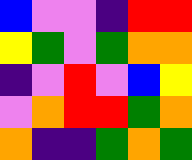[["blue", "violet", "violet", "indigo", "red", "red"], ["yellow", "green", "violet", "green", "orange", "orange"], ["indigo", "violet", "red", "violet", "blue", "yellow"], ["violet", "orange", "red", "red", "green", "orange"], ["orange", "indigo", "indigo", "green", "orange", "green"]]